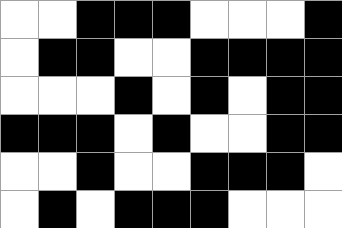[["white", "white", "black", "black", "black", "white", "white", "white", "black"], ["white", "black", "black", "white", "white", "black", "black", "black", "black"], ["white", "white", "white", "black", "white", "black", "white", "black", "black"], ["black", "black", "black", "white", "black", "white", "white", "black", "black"], ["white", "white", "black", "white", "white", "black", "black", "black", "white"], ["white", "black", "white", "black", "black", "black", "white", "white", "white"]]